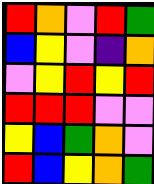[["red", "orange", "violet", "red", "green"], ["blue", "yellow", "violet", "indigo", "orange"], ["violet", "yellow", "red", "yellow", "red"], ["red", "red", "red", "violet", "violet"], ["yellow", "blue", "green", "orange", "violet"], ["red", "blue", "yellow", "orange", "green"]]